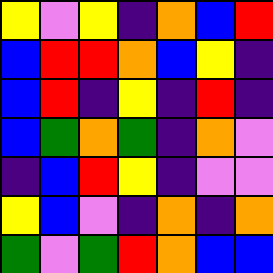[["yellow", "violet", "yellow", "indigo", "orange", "blue", "red"], ["blue", "red", "red", "orange", "blue", "yellow", "indigo"], ["blue", "red", "indigo", "yellow", "indigo", "red", "indigo"], ["blue", "green", "orange", "green", "indigo", "orange", "violet"], ["indigo", "blue", "red", "yellow", "indigo", "violet", "violet"], ["yellow", "blue", "violet", "indigo", "orange", "indigo", "orange"], ["green", "violet", "green", "red", "orange", "blue", "blue"]]